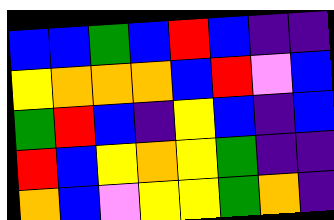[["blue", "blue", "green", "blue", "red", "blue", "indigo", "indigo"], ["yellow", "orange", "orange", "orange", "blue", "red", "violet", "blue"], ["green", "red", "blue", "indigo", "yellow", "blue", "indigo", "blue"], ["red", "blue", "yellow", "orange", "yellow", "green", "indigo", "indigo"], ["orange", "blue", "violet", "yellow", "yellow", "green", "orange", "indigo"]]